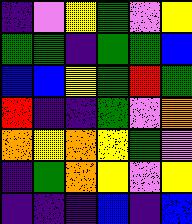[["indigo", "violet", "yellow", "green", "violet", "yellow"], ["green", "green", "indigo", "green", "green", "blue"], ["blue", "blue", "yellow", "green", "red", "green"], ["red", "indigo", "indigo", "green", "violet", "orange"], ["orange", "yellow", "orange", "yellow", "green", "violet"], ["indigo", "green", "orange", "yellow", "violet", "yellow"], ["indigo", "indigo", "indigo", "blue", "indigo", "blue"]]